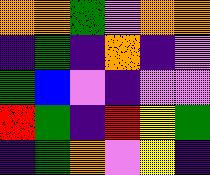[["orange", "orange", "green", "violet", "orange", "orange"], ["indigo", "green", "indigo", "orange", "indigo", "violet"], ["green", "blue", "violet", "indigo", "violet", "violet"], ["red", "green", "indigo", "red", "yellow", "green"], ["indigo", "green", "orange", "violet", "yellow", "indigo"]]